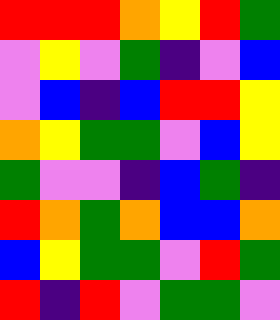[["red", "red", "red", "orange", "yellow", "red", "green"], ["violet", "yellow", "violet", "green", "indigo", "violet", "blue"], ["violet", "blue", "indigo", "blue", "red", "red", "yellow"], ["orange", "yellow", "green", "green", "violet", "blue", "yellow"], ["green", "violet", "violet", "indigo", "blue", "green", "indigo"], ["red", "orange", "green", "orange", "blue", "blue", "orange"], ["blue", "yellow", "green", "green", "violet", "red", "green"], ["red", "indigo", "red", "violet", "green", "green", "violet"]]